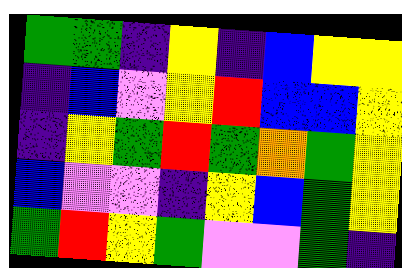[["green", "green", "indigo", "yellow", "indigo", "blue", "yellow", "yellow"], ["indigo", "blue", "violet", "yellow", "red", "blue", "blue", "yellow"], ["indigo", "yellow", "green", "red", "green", "orange", "green", "yellow"], ["blue", "violet", "violet", "indigo", "yellow", "blue", "green", "yellow"], ["green", "red", "yellow", "green", "violet", "violet", "green", "indigo"]]